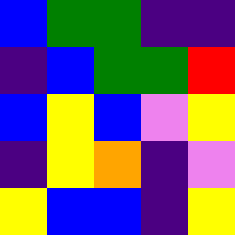[["blue", "green", "green", "indigo", "indigo"], ["indigo", "blue", "green", "green", "red"], ["blue", "yellow", "blue", "violet", "yellow"], ["indigo", "yellow", "orange", "indigo", "violet"], ["yellow", "blue", "blue", "indigo", "yellow"]]